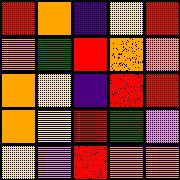[["red", "orange", "indigo", "yellow", "red"], ["orange", "green", "red", "orange", "orange"], ["orange", "yellow", "indigo", "red", "red"], ["orange", "yellow", "red", "green", "violet"], ["yellow", "violet", "red", "orange", "orange"]]